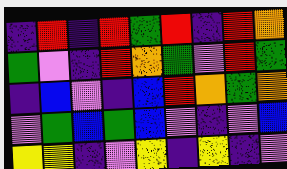[["indigo", "red", "indigo", "red", "green", "red", "indigo", "red", "orange"], ["green", "violet", "indigo", "red", "orange", "green", "violet", "red", "green"], ["indigo", "blue", "violet", "indigo", "blue", "red", "orange", "green", "orange"], ["violet", "green", "blue", "green", "blue", "violet", "indigo", "violet", "blue"], ["yellow", "yellow", "indigo", "violet", "yellow", "indigo", "yellow", "indigo", "violet"]]